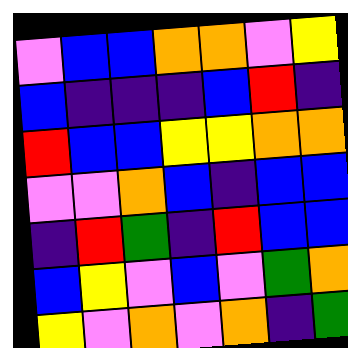[["violet", "blue", "blue", "orange", "orange", "violet", "yellow"], ["blue", "indigo", "indigo", "indigo", "blue", "red", "indigo"], ["red", "blue", "blue", "yellow", "yellow", "orange", "orange"], ["violet", "violet", "orange", "blue", "indigo", "blue", "blue"], ["indigo", "red", "green", "indigo", "red", "blue", "blue"], ["blue", "yellow", "violet", "blue", "violet", "green", "orange"], ["yellow", "violet", "orange", "violet", "orange", "indigo", "green"]]